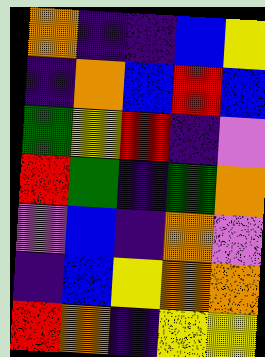[["orange", "indigo", "indigo", "blue", "yellow"], ["indigo", "orange", "blue", "red", "blue"], ["green", "yellow", "red", "indigo", "violet"], ["red", "green", "indigo", "green", "orange"], ["violet", "blue", "indigo", "orange", "violet"], ["indigo", "blue", "yellow", "orange", "orange"], ["red", "orange", "indigo", "yellow", "yellow"]]